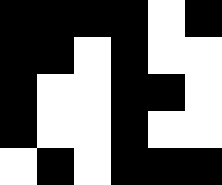[["black", "black", "black", "black", "white", "black"], ["black", "black", "white", "black", "white", "white"], ["black", "white", "white", "black", "black", "white"], ["black", "white", "white", "black", "white", "white"], ["white", "black", "white", "black", "black", "black"]]